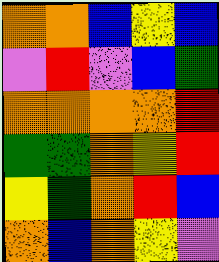[["orange", "orange", "blue", "yellow", "blue"], ["violet", "red", "violet", "blue", "green"], ["orange", "orange", "orange", "orange", "red"], ["green", "green", "orange", "yellow", "red"], ["yellow", "green", "orange", "red", "blue"], ["orange", "blue", "orange", "yellow", "violet"]]